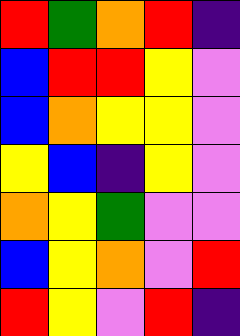[["red", "green", "orange", "red", "indigo"], ["blue", "red", "red", "yellow", "violet"], ["blue", "orange", "yellow", "yellow", "violet"], ["yellow", "blue", "indigo", "yellow", "violet"], ["orange", "yellow", "green", "violet", "violet"], ["blue", "yellow", "orange", "violet", "red"], ["red", "yellow", "violet", "red", "indigo"]]